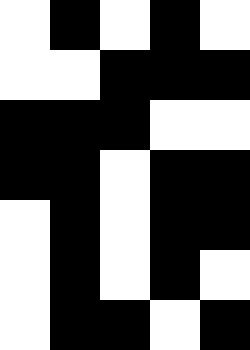[["white", "black", "white", "black", "white"], ["white", "white", "black", "black", "black"], ["black", "black", "black", "white", "white"], ["black", "black", "white", "black", "black"], ["white", "black", "white", "black", "black"], ["white", "black", "white", "black", "white"], ["white", "black", "black", "white", "black"]]